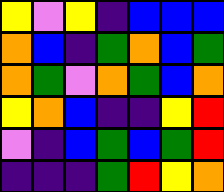[["yellow", "violet", "yellow", "indigo", "blue", "blue", "blue"], ["orange", "blue", "indigo", "green", "orange", "blue", "green"], ["orange", "green", "violet", "orange", "green", "blue", "orange"], ["yellow", "orange", "blue", "indigo", "indigo", "yellow", "red"], ["violet", "indigo", "blue", "green", "blue", "green", "red"], ["indigo", "indigo", "indigo", "green", "red", "yellow", "orange"]]